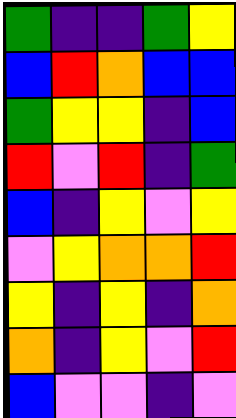[["green", "indigo", "indigo", "green", "yellow"], ["blue", "red", "orange", "blue", "blue"], ["green", "yellow", "yellow", "indigo", "blue"], ["red", "violet", "red", "indigo", "green"], ["blue", "indigo", "yellow", "violet", "yellow"], ["violet", "yellow", "orange", "orange", "red"], ["yellow", "indigo", "yellow", "indigo", "orange"], ["orange", "indigo", "yellow", "violet", "red"], ["blue", "violet", "violet", "indigo", "violet"]]